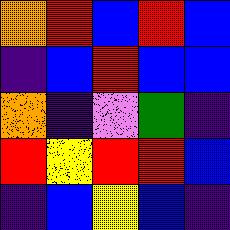[["orange", "red", "blue", "red", "blue"], ["indigo", "blue", "red", "blue", "blue"], ["orange", "indigo", "violet", "green", "indigo"], ["red", "yellow", "red", "red", "blue"], ["indigo", "blue", "yellow", "blue", "indigo"]]